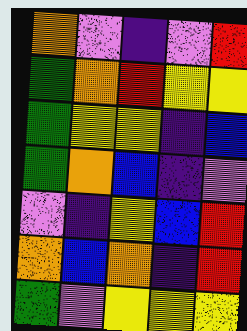[["orange", "violet", "indigo", "violet", "red"], ["green", "orange", "red", "yellow", "yellow"], ["green", "yellow", "yellow", "indigo", "blue"], ["green", "orange", "blue", "indigo", "violet"], ["violet", "indigo", "yellow", "blue", "red"], ["orange", "blue", "orange", "indigo", "red"], ["green", "violet", "yellow", "yellow", "yellow"]]